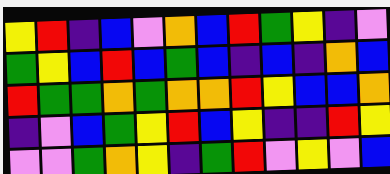[["yellow", "red", "indigo", "blue", "violet", "orange", "blue", "red", "green", "yellow", "indigo", "violet"], ["green", "yellow", "blue", "red", "blue", "green", "blue", "indigo", "blue", "indigo", "orange", "blue"], ["red", "green", "green", "orange", "green", "orange", "orange", "red", "yellow", "blue", "blue", "orange"], ["indigo", "violet", "blue", "green", "yellow", "red", "blue", "yellow", "indigo", "indigo", "red", "yellow"], ["violet", "violet", "green", "orange", "yellow", "indigo", "green", "red", "violet", "yellow", "violet", "blue"]]